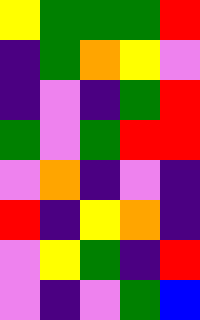[["yellow", "green", "green", "green", "red"], ["indigo", "green", "orange", "yellow", "violet"], ["indigo", "violet", "indigo", "green", "red"], ["green", "violet", "green", "red", "red"], ["violet", "orange", "indigo", "violet", "indigo"], ["red", "indigo", "yellow", "orange", "indigo"], ["violet", "yellow", "green", "indigo", "red"], ["violet", "indigo", "violet", "green", "blue"]]